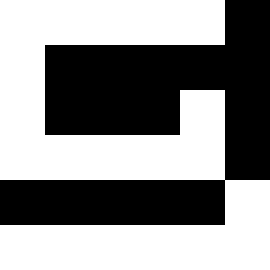[["white", "white", "white", "white", "white", "black"], ["white", "black", "black", "black", "black", "black"], ["white", "black", "black", "black", "white", "black"], ["white", "white", "white", "white", "white", "black"], ["black", "black", "black", "black", "black", "white"], ["white", "white", "white", "white", "white", "white"]]